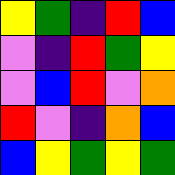[["yellow", "green", "indigo", "red", "blue"], ["violet", "indigo", "red", "green", "yellow"], ["violet", "blue", "red", "violet", "orange"], ["red", "violet", "indigo", "orange", "blue"], ["blue", "yellow", "green", "yellow", "green"]]